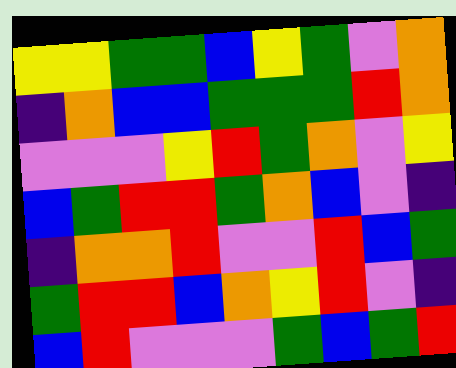[["yellow", "yellow", "green", "green", "blue", "yellow", "green", "violet", "orange"], ["indigo", "orange", "blue", "blue", "green", "green", "green", "red", "orange"], ["violet", "violet", "violet", "yellow", "red", "green", "orange", "violet", "yellow"], ["blue", "green", "red", "red", "green", "orange", "blue", "violet", "indigo"], ["indigo", "orange", "orange", "red", "violet", "violet", "red", "blue", "green"], ["green", "red", "red", "blue", "orange", "yellow", "red", "violet", "indigo"], ["blue", "red", "violet", "violet", "violet", "green", "blue", "green", "red"]]